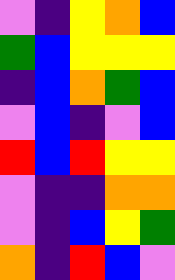[["violet", "indigo", "yellow", "orange", "blue"], ["green", "blue", "yellow", "yellow", "yellow"], ["indigo", "blue", "orange", "green", "blue"], ["violet", "blue", "indigo", "violet", "blue"], ["red", "blue", "red", "yellow", "yellow"], ["violet", "indigo", "indigo", "orange", "orange"], ["violet", "indigo", "blue", "yellow", "green"], ["orange", "indigo", "red", "blue", "violet"]]